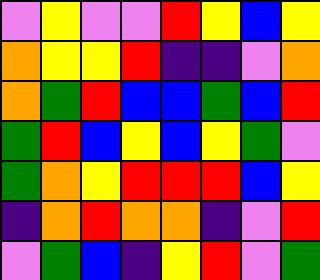[["violet", "yellow", "violet", "violet", "red", "yellow", "blue", "yellow"], ["orange", "yellow", "yellow", "red", "indigo", "indigo", "violet", "orange"], ["orange", "green", "red", "blue", "blue", "green", "blue", "red"], ["green", "red", "blue", "yellow", "blue", "yellow", "green", "violet"], ["green", "orange", "yellow", "red", "red", "red", "blue", "yellow"], ["indigo", "orange", "red", "orange", "orange", "indigo", "violet", "red"], ["violet", "green", "blue", "indigo", "yellow", "red", "violet", "green"]]